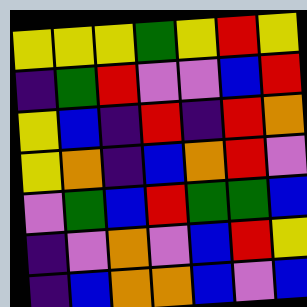[["yellow", "yellow", "yellow", "green", "yellow", "red", "yellow"], ["indigo", "green", "red", "violet", "violet", "blue", "red"], ["yellow", "blue", "indigo", "red", "indigo", "red", "orange"], ["yellow", "orange", "indigo", "blue", "orange", "red", "violet"], ["violet", "green", "blue", "red", "green", "green", "blue"], ["indigo", "violet", "orange", "violet", "blue", "red", "yellow"], ["indigo", "blue", "orange", "orange", "blue", "violet", "blue"]]